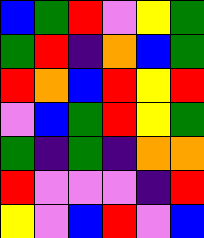[["blue", "green", "red", "violet", "yellow", "green"], ["green", "red", "indigo", "orange", "blue", "green"], ["red", "orange", "blue", "red", "yellow", "red"], ["violet", "blue", "green", "red", "yellow", "green"], ["green", "indigo", "green", "indigo", "orange", "orange"], ["red", "violet", "violet", "violet", "indigo", "red"], ["yellow", "violet", "blue", "red", "violet", "blue"]]